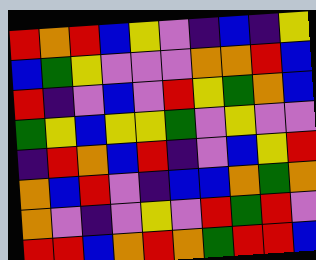[["red", "orange", "red", "blue", "yellow", "violet", "indigo", "blue", "indigo", "yellow"], ["blue", "green", "yellow", "violet", "violet", "violet", "orange", "orange", "red", "blue"], ["red", "indigo", "violet", "blue", "violet", "red", "yellow", "green", "orange", "blue"], ["green", "yellow", "blue", "yellow", "yellow", "green", "violet", "yellow", "violet", "violet"], ["indigo", "red", "orange", "blue", "red", "indigo", "violet", "blue", "yellow", "red"], ["orange", "blue", "red", "violet", "indigo", "blue", "blue", "orange", "green", "orange"], ["orange", "violet", "indigo", "violet", "yellow", "violet", "red", "green", "red", "violet"], ["red", "red", "blue", "orange", "red", "orange", "green", "red", "red", "blue"]]